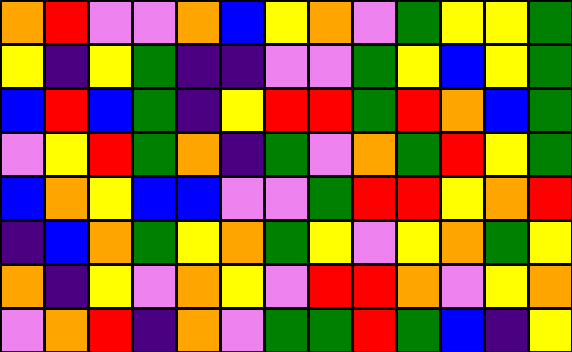[["orange", "red", "violet", "violet", "orange", "blue", "yellow", "orange", "violet", "green", "yellow", "yellow", "green"], ["yellow", "indigo", "yellow", "green", "indigo", "indigo", "violet", "violet", "green", "yellow", "blue", "yellow", "green"], ["blue", "red", "blue", "green", "indigo", "yellow", "red", "red", "green", "red", "orange", "blue", "green"], ["violet", "yellow", "red", "green", "orange", "indigo", "green", "violet", "orange", "green", "red", "yellow", "green"], ["blue", "orange", "yellow", "blue", "blue", "violet", "violet", "green", "red", "red", "yellow", "orange", "red"], ["indigo", "blue", "orange", "green", "yellow", "orange", "green", "yellow", "violet", "yellow", "orange", "green", "yellow"], ["orange", "indigo", "yellow", "violet", "orange", "yellow", "violet", "red", "red", "orange", "violet", "yellow", "orange"], ["violet", "orange", "red", "indigo", "orange", "violet", "green", "green", "red", "green", "blue", "indigo", "yellow"]]